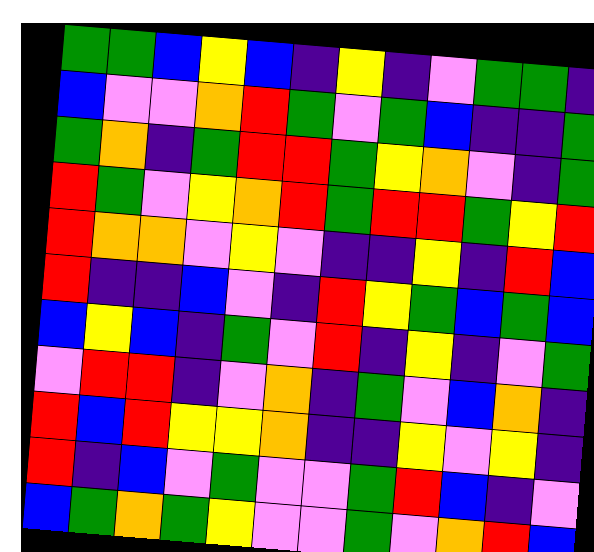[["green", "green", "blue", "yellow", "blue", "indigo", "yellow", "indigo", "violet", "green", "green", "indigo"], ["blue", "violet", "violet", "orange", "red", "green", "violet", "green", "blue", "indigo", "indigo", "green"], ["green", "orange", "indigo", "green", "red", "red", "green", "yellow", "orange", "violet", "indigo", "green"], ["red", "green", "violet", "yellow", "orange", "red", "green", "red", "red", "green", "yellow", "red"], ["red", "orange", "orange", "violet", "yellow", "violet", "indigo", "indigo", "yellow", "indigo", "red", "blue"], ["red", "indigo", "indigo", "blue", "violet", "indigo", "red", "yellow", "green", "blue", "green", "blue"], ["blue", "yellow", "blue", "indigo", "green", "violet", "red", "indigo", "yellow", "indigo", "violet", "green"], ["violet", "red", "red", "indigo", "violet", "orange", "indigo", "green", "violet", "blue", "orange", "indigo"], ["red", "blue", "red", "yellow", "yellow", "orange", "indigo", "indigo", "yellow", "violet", "yellow", "indigo"], ["red", "indigo", "blue", "violet", "green", "violet", "violet", "green", "red", "blue", "indigo", "violet"], ["blue", "green", "orange", "green", "yellow", "violet", "violet", "green", "violet", "orange", "red", "blue"]]